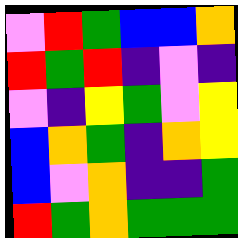[["violet", "red", "green", "blue", "blue", "orange"], ["red", "green", "red", "indigo", "violet", "indigo"], ["violet", "indigo", "yellow", "green", "violet", "yellow"], ["blue", "orange", "green", "indigo", "orange", "yellow"], ["blue", "violet", "orange", "indigo", "indigo", "green"], ["red", "green", "orange", "green", "green", "green"]]